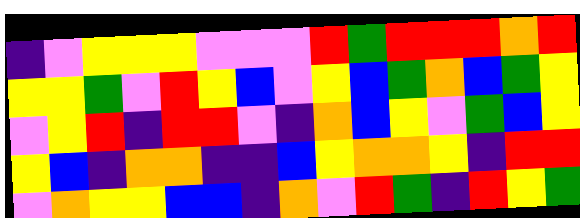[["indigo", "violet", "yellow", "yellow", "yellow", "violet", "violet", "violet", "red", "green", "red", "red", "red", "orange", "red"], ["yellow", "yellow", "green", "violet", "red", "yellow", "blue", "violet", "yellow", "blue", "green", "orange", "blue", "green", "yellow"], ["violet", "yellow", "red", "indigo", "red", "red", "violet", "indigo", "orange", "blue", "yellow", "violet", "green", "blue", "yellow"], ["yellow", "blue", "indigo", "orange", "orange", "indigo", "indigo", "blue", "yellow", "orange", "orange", "yellow", "indigo", "red", "red"], ["violet", "orange", "yellow", "yellow", "blue", "blue", "indigo", "orange", "violet", "red", "green", "indigo", "red", "yellow", "green"]]